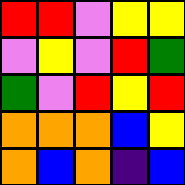[["red", "red", "violet", "yellow", "yellow"], ["violet", "yellow", "violet", "red", "green"], ["green", "violet", "red", "yellow", "red"], ["orange", "orange", "orange", "blue", "yellow"], ["orange", "blue", "orange", "indigo", "blue"]]